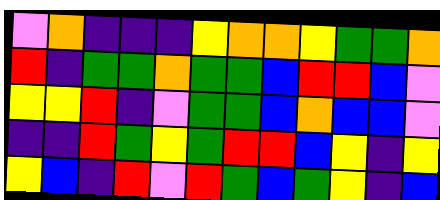[["violet", "orange", "indigo", "indigo", "indigo", "yellow", "orange", "orange", "yellow", "green", "green", "orange"], ["red", "indigo", "green", "green", "orange", "green", "green", "blue", "red", "red", "blue", "violet"], ["yellow", "yellow", "red", "indigo", "violet", "green", "green", "blue", "orange", "blue", "blue", "violet"], ["indigo", "indigo", "red", "green", "yellow", "green", "red", "red", "blue", "yellow", "indigo", "yellow"], ["yellow", "blue", "indigo", "red", "violet", "red", "green", "blue", "green", "yellow", "indigo", "blue"]]